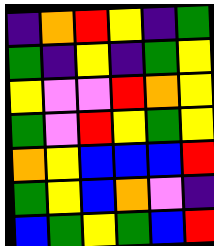[["indigo", "orange", "red", "yellow", "indigo", "green"], ["green", "indigo", "yellow", "indigo", "green", "yellow"], ["yellow", "violet", "violet", "red", "orange", "yellow"], ["green", "violet", "red", "yellow", "green", "yellow"], ["orange", "yellow", "blue", "blue", "blue", "red"], ["green", "yellow", "blue", "orange", "violet", "indigo"], ["blue", "green", "yellow", "green", "blue", "red"]]